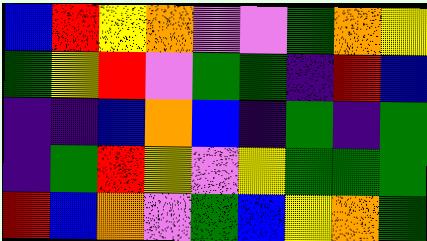[["blue", "red", "yellow", "orange", "violet", "violet", "green", "orange", "yellow"], ["green", "yellow", "red", "violet", "green", "green", "indigo", "red", "blue"], ["indigo", "indigo", "blue", "orange", "blue", "indigo", "green", "indigo", "green"], ["indigo", "green", "red", "yellow", "violet", "yellow", "green", "green", "green"], ["red", "blue", "orange", "violet", "green", "blue", "yellow", "orange", "green"]]